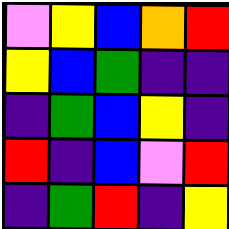[["violet", "yellow", "blue", "orange", "red"], ["yellow", "blue", "green", "indigo", "indigo"], ["indigo", "green", "blue", "yellow", "indigo"], ["red", "indigo", "blue", "violet", "red"], ["indigo", "green", "red", "indigo", "yellow"]]